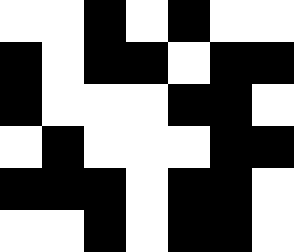[["white", "white", "black", "white", "black", "white", "white"], ["black", "white", "black", "black", "white", "black", "black"], ["black", "white", "white", "white", "black", "black", "white"], ["white", "black", "white", "white", "white", "black", "black"], ["black", "black", "black", "white", "black", "black", "white"], ["white", "white", "black", "white", "black", "black", "white"]]